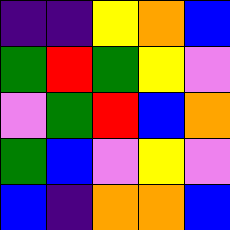[["indigo", "indigo", "yellow", "orange", "blue"], ["green", "red", "green", "yellow", "violet"], ["violet", "green", "red", "blue", "orange"], ["green", "blue", "violet", "yellow", "violet"], ["blue", "indigo", "orange", "orange", "blue"]]